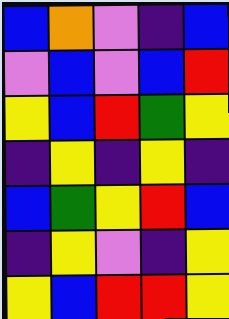[["blue", "orange", "violet", "indigo", "blue"], ["violet", "blue", "violet", "blue", "red"], ["yellow", "blue", "red", "green", "yellow"], ["indigo", "yellow", "indigo", "yellow", "indigo"], ["blue", "green", "yellow", "red", "blue"], ["indigo", "yellow", "violet", "indigo", "yellow"], ["yellow", "blue", "red", "red", "yellow"]]